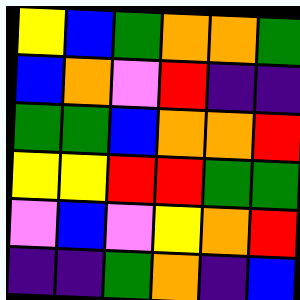[["yellow", "blue", "green", "orange", "orange", "green"], ["blue", "orange", "violet", "red", "indigo", "indigo"], ["green", "green", "blue", "orange", "orange", "red"], ["yellow", "yellow", "red", "red", "green", "green"], ["violet", "blue", "violet", "yellow", "orange", "red"], ["indigo", "indigo", "green", "orange", "indigo", "blue"]]